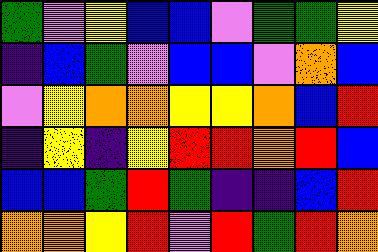[["green", "violet", "yellow", "blue", "blue", "violet", "green", "green", "yellow"], ["indigo", "blue", "green", "violet", "blue", "blue", "violet", "orange", "blue"], ["violet", "yellow", "orange", "orange", "yellow", "yellow", "orange", "blue", "red"], ["indigo", "yellow", "indigo", "yellow", "red", "red", "orange", "red", "blue"], ["blue", "blue", "green", "red", "green", "indigo", "indigo", "blue", "red"], ["orange", "orange", "yellow", "red", "violet", "red", "green", "red", "orange"]]